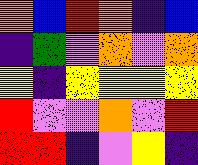[["orange", "blue", "red", "orange", "indigo", "blue"], ["indigo", "green", "violet", "orange", "violet", "orange"], ["yellow", "indigo", "yellow", "yellow", "yellow", "yellow"], ["red", "violet", "violet", "orange", "violet", "red"], ["red", "red", "indigo", "violet", "yellow", "indigo"]]